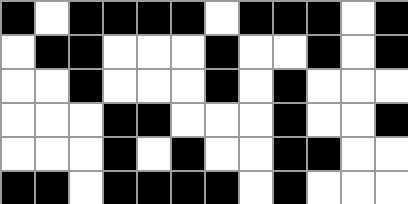[["black", "white", "black", "black", "black", "black", "white", "black", "black", "black", "white", "black"], ["white", "black", "black", "white", "white", "white", "black", "white", "white", "black", "white", "black"], ["white", "white", "black", "white", "white", "white", "black", "white", "black", "white", "white", "white"], ["white", "white", "white", "black", "black", "white", "white", "white", "black", "white", "white", "black"], ["white", "white", "white", "black", "white", "black", "white", "white", "black", "black", "white", "white"], ["black", "black", "white", "black", "black", "black", "black", "white", "black", "white", "white", "white"]]